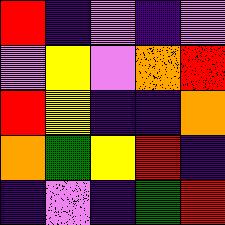[["red", "indigo", "violet", "indigo", "violet"], ["violet", "yellow", "violet", "orange", "red"], ["red", "yellow", "indigo", "indigo", "orange"], ["orange", "green", "yellow", "red", "indigo"], ["indigo", "violet", "indigo", "green", "red"]]